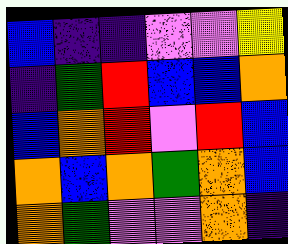[["blue", "indigo", "indigo", "violet", "violet", "yellow"], ["indigo", "green", "red", "blue", "blue", "orange"], ["blue", "orange", "red", "violet", "red", "blue"], ["orange", "blue", "orange", "green", "orange", "blue"], ["orange", "green", "violet", "violet", "orange", "indigo"]]